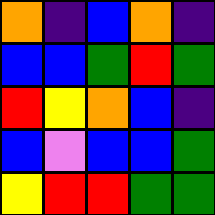[["orange", "indigo", "blue", "orange", "indigo"], ["blue", "blue", "green", "red", "green"], ["red", "yellow", "orange", "blue", "indigo"], ["blue", "violet", "blue", "blue", "green"], ["yellow", "red", "red", "green", "green"]]